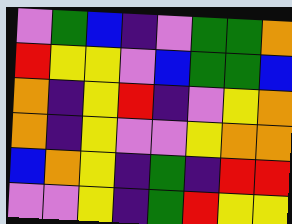[["violet", "green", "blue", "indigo", "violet", "green", "green", "orange"], ["red", "yellow", "yellow", "violet", "blue", "green", "green", "blue"], ["orange", "indigo", "yellow", "red", "indigo", "violet", "yellow", "orange"], ["orange", "indigo", "yellow", "violet", "violet", "yellow", "orange", "orange"], ["blue", "orange", "yellow", "indigo", "green", "indigo", "red", "red"], ["violet", "violet", "yellow", "indigo", "green", "red", "yellow", "yellow"]]